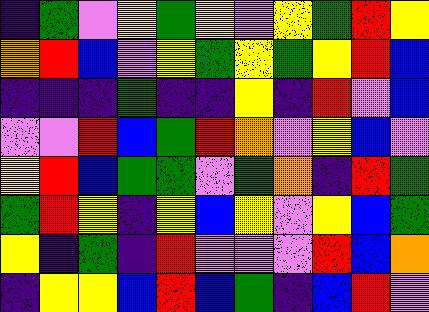[["indigo", "green", "violet", "yellow", "green", "yellow", "violet", "yellow", "green", "red", "yellow"], ["orange", "red", "blue", "violet", "yellow", "green", "yellow", "green", "yellow", "red", "blue"], ["indigo", "indigo", "indigo", "green", "indigo", "indigo", "yellow", "indigo", "red", "violet", "blue"], ["violet", "violet", "red", "blue", "green", "red", "orange", "violet", "yellow", "blue", "violet"], ["yellow", "red", "blue", "green", "green", "violet", "green", "orange", "indigo", "red", "green"], ["green", "red", "yellow", "indigo", "yellow", "blue", "yellow", "violet", "yellow", "blue", "green"], ["yellow", "indigo", "green", "indigo", "red", "violet", "violet", "violet", "red", "blue", "orange"], ["indigo", "yellow", "yellow", "blue", "red", "blue", "green", "indigo", "blue", "red", "violet"]]